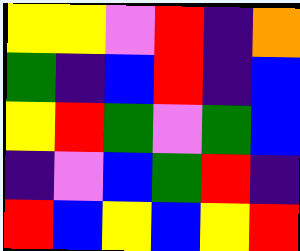[["yellow", "yellow", "violet", "red", "indigo", "orange"], ["green", "indigo", "blue", "red", "indigo", "blue"], ["yellow", "red", "green", "violet", "green", "blue"], ["indigo", "violet", "blue", "green", "red", "indigo"], ["red", "blue", "yellow", "blue", "yellow", "red"]]